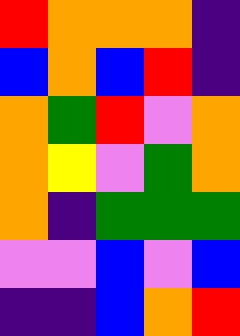[["red", "orange", "orange", "orange", "indigo"], ["blue", "orange", "blue", "red", "indigo"], ["orange", "green", "red", "violet", "orange"], ["orange", "yellow", "violet", "green", "orange"], ["orange", "indigo", "green", "green", "green"], ["violet", "violet", "blue", "violet", "blue"], ["indigo", "indigo", "blue", "orange", "red"]]